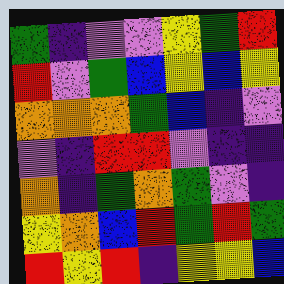[["green", "indigo", "violet", "violet", "yellow", "green", "red"], ["red", "violet", "green", "blue", "yellow", "blue", "yellow"], ["orange", "orange", "orange", "green", "blue", "indigo", "violet"], ["violet", "indigo", "red", "red", "violet", "indigo", "indigo"], ["orange", "indigo", "green", "orange", "green", "violet", "indigo"], ["yellow", "orange", "blue", "red", "green", "red", "green"], ["red", "yellow", "red", "indigo", "yellow", "yellow", "blue"]]